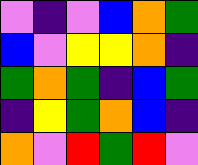[["violet", "indigo", "violet", "blue", "orange", "green"], ["blue", "violet", "yellow", "yellow", "orange", "indigo"], ["green", "orange", "green", "indigo", "blue", "green"], ["indigo", "yellow", "green", "orange", "blue", "indigo"], ["orange", "violet", "red", "green", "red", "violet"]]